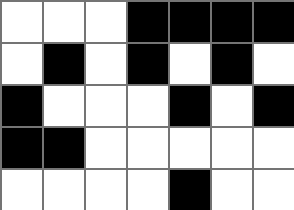[["white", "white", "white", "black", "black", "black", "black"], ["white", "black", "white", "black", "white", "black", "white"], ["black", "white", "white", "white", "black", "white", "black"], ["black", "black", "white", "white", "white", "white", "white"], ["white", "white", "white", "white", "black", "white", "white"]]